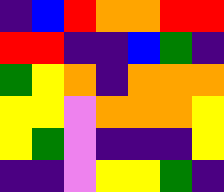[["indigo", "blue", "red", "orange", "orange", "red", "red"], ["red", "red", "indigo", "indigo", "blue", "green", "indigo"], ["green", "yellow", "orange", "indigo", "orange", "orange", "orange"], ["yellow", "yellow", "violet", "orange", "orange", "orange", "yellow"], ["yellow", "green", "violet", "indigo", "indigo", "indigo", "yellow"], ["indigo", "indigo", "violet", "yellow", "yellow", "green", "indigo"]]